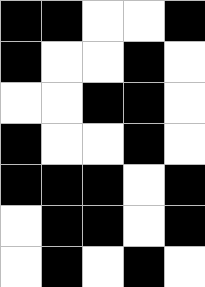[["black", "black", "white", "white", "black"], ["black", "white", "white", "black", "white"], ["white", "white", "black", "black", "white"], ["black", "white", "white", "black", "white"], ["black", "black", "black", "white", "black"], ["white", "black", "black", "white", "black"], ["white", "black", "white", "black", "white"]]